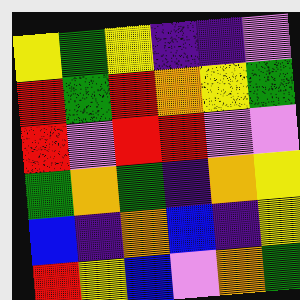[["yellow", "green", "yellow", "indigo", "indigo", "violet"], ["red", "green", "red", "orange", "yellow", "green"], ["red", "violet", "red", "red", "violet", "violet"], ["green", "orange", "green", "indigo", "orange", "yellow"], ["blue", "indigo", "orange", "blue", "indigo", "yellow"], ["red", "yellow", "blue", "violet", "orange", "green"]]